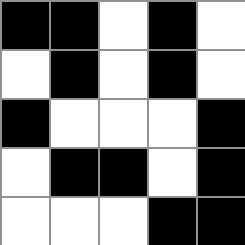[["black", "black", "white", "black", "white"], ["white", "black", "white", "black", "white"], ["black", "white", "white", "white", "black"], ["white", "black", "black", "white", "black"], ["white", "white", "white", "black", "black"]]